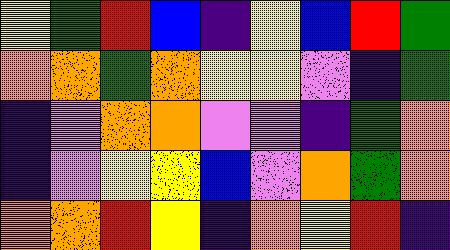[["yellow", "green", "red", "blue", "indigo", "yellow", "blue", "red", "green"], ["orange", "orange", "green", "orange", "yellow", "yellow", "violet", "indigo", "green"], ["indigo", "violet", "orange", "orange", "violet", "violet", "indigo", "green", "orange"], ["indigo", "violet", "yellow", "yellow", "blue", "violet", "orange", "green", "orange"], ["orange", "orange", "red", "yellow", "indigo", "orange", "yellow", "red", "indigo"]]